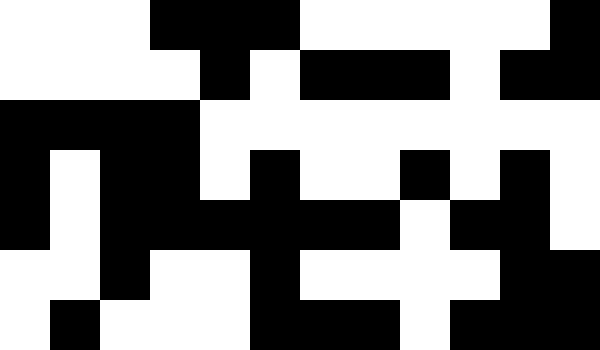[["white", "white", "white", "black", "black", "black", "white", "white", "white", "white", "white", "black"], ["white", "white", "white", "white", "black", "white", "black", "black", "black", "white", "black", "black"], ["black", "black", "black", "black", "white", "white", "white", "white", "white", "white", "white", "white"], ["black", "white", "black", "black", "white", "black", "white", "white", "black", "white", "black", "white"], ["black", "white", "black", "black", "black", "black", "black", "black", "white", "black", "black", "white"], ["white", "white", "black", "white", "white", "black", "white", "white", "white", "white", "black", "black"], ["white", "black", "white", "white", "white", "black", "black", "black", "white", "black", "black", "black"]]